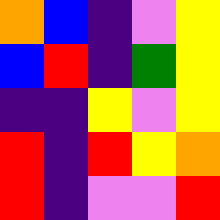[["orange", "blue", "indigo", "violet", "yellow"], ["blue", "red", "indigo", "green", "yellow"], ["indigo", "indigo", "yellow", "violet", "yellow"], ["red", "indigo", "red", "yellow", "orange"], ["red", "indigo", "violet", "violet", "red"]]